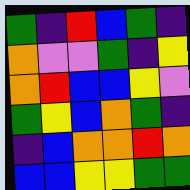[["green", "indigo", "red", "blue", "green", "indigo"], ["orange", "violet", "violet", "green", "indigo", "yellow"], ["orange", "red", "blue", "blue", "yellow", "violet"], ["green", "yellow", "blue", "orange", "green", "indigo"], ["indigo", "blue", "orange", "orange", "red", "orange"], ["blue", "blue", "yellow", "yellow", "green", "green"]]